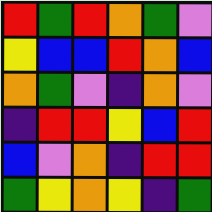[["red", "green", "red", "orange", "green", "violet"], ["yellow", "blue", "blue", "red", "orange", "blue"], ["orange", "green", "violet", "indigo", "orange", "violet"], ["indigo", "red", "red", "yellow", "blue", "red"], ["blue", "violet", "orange", "indigo", "red", "red"], ["green", "yellow", "orange", "yellow", "indigo", "green"]]